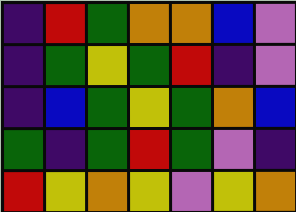[["indigo", "red", "green", "orange", "orange", "blue", "violet"], ["indigo", "green", "yellow", "green", "red", "indigo", "violet"], ["indigo", "blue", "green", "yellow", "green", "orange", "blue"], ["green", "indigo", "green", "red", "green", "violet", "indigo"], ["red", "yellow", "orange", "yellow", "violet", "yellow", "orange"]]